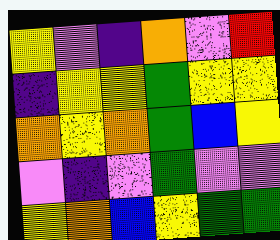[["yellow", "violet", "indigo", "orange", "violet", "red"], ["indigo", "yellow", "yellow", "green", "yellow", "yellow"], ["orange", "yellow", "orange", "green", "blue", "yellow"], ["violet", "indigo", "violet", "green", "violet", "violet"], ["yellow", "orange", "blue", "yellow", "green", "green"]]